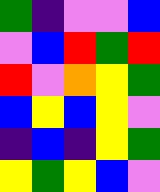[["green", "indigo", "violet", "violet", "blue"], ["violet", "blue", "red", "green", "red"], ["red", "violet", "orange", "yellow", "green"], ["blue", "yellow", "blue", "yellow", "violet"], ["indigo", "blue", "indigo", "yellow", "green"], ["yellow", "green", "yellow", "blue", "violet"]]